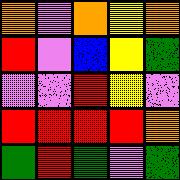[["orange", "violet", "orange", "yellow", "orange"], ["red", "violet", "blue", "yellow", "green"], ["violet", "violet", "red", "yellow", "violet"], ["red", "red", "red", "red", "orange"], ["green", "red", "green", "violet", "green"]]